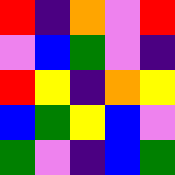[["red", "indigo", "orange", "violet", "red"], ["violet", "blue", "green", "violet", "indigo"], ["red", "yellow", "indigo", "orange", "yellow"], ["blue", "green", "yellow", "blue", "violet"], ["green", "violet", "indigo", "blue", "green"]]